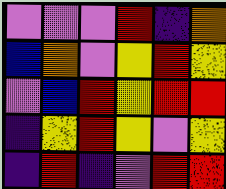[["violet", "violet", "violet", "red", "indigo", "orange"], ["blue", "orange", "violet", "yellow", "red", "yellow"], ["violet", "blue", "red", "yellow", "red", "red"], ["indigo", "yellow", "red", "yellow", "violet", "yellow"], ["indigo", "red", "indigo", "violet", "red", "red"]]